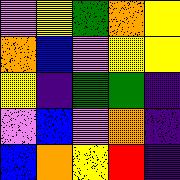[["violet", "yellow", "green", "orange", "yellow"], ["orange", "blue", "violet", "yellow", "yellow"], ["yellow", "indigo", "green", "green", "indigo"], ["violet", "blue", "violet", "orange", "indigo"], ["blue", "orange", "yellow", "red", "indigo"]]